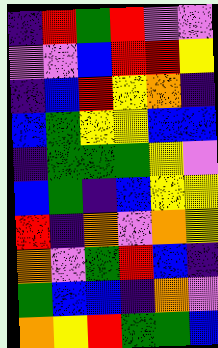[["indigo", "red", "green", "red", "violet", "violet"], ["violet", "violet", "blue", "red", "red", "yellow"], ["indigo", "blue", "red", "yellow", "orange", "indigo"], ["blue", "green", "yellow", "yellow", "blue", "blue"], ["indigo", "green", "green", "green", "yellow", "violet"], ["blue", "green", "indigo", "blue", "yellow", "yellow"], ["red", "indigo", "orange", "violet", "orange", "yellow"], ["orange", "violet", "green", "red", "blue", "indigo"], ["green", "blue", "blue", "indigo", "orange", "violet"], ["orange", "yellow", "red", "green", "green", "blue"]]